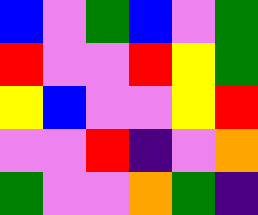[["blue", "violet", "green", "blue", "violet", "green"], ["red", "violet", "violet", "red", "yellow", "green"], ["yellow", "blue", "violet", "violet", "yellow", "red"], ["violet", "violet", "red", "indigo", "violet", "orange"], ["green", "violet", "violet", "orange", "green", "indigo"]]